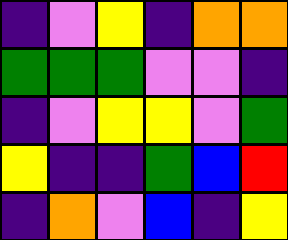[["indigo", "violet", "yellow", "indigo", "orange", "orange"], ["green", "green", "green", "violet", "violet", "indigo"], ["indigo", "violet", "yellow", "yellow", "violet", "green"], ["yellow", "indigo", "indigo", "green", "blue", "red"], ["indigo", "orange", "violet", "blue", "indigo", "yellow"]]